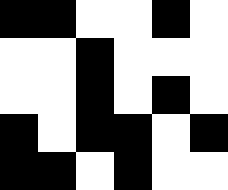[["black", "black", "white", "white", "black", "white"], ["white", "white", "black", "white", "white", "white"], ["white", "white", "black", "white", "black", "white"], ["black", "white", "black", "black", "white", "black"], ["black", "black", "white", "black", "white", "white"]]